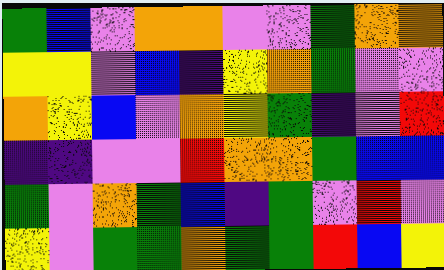[["green", "blue", "violet", "orange", "orange", "violet", "violet", "green", "orange", "orange"], ["yellow", "yellow", "violet", "blue", "indigo", "yellow", "orange", "green", "violet", "violet"], ["orange", "yellow", "blue", "violet", "orange", "yellow", "green", "indigo", "violet", "red"], ["indigo", "indigo", "violet", "violet", "red", "orange", "orange", "green", "blue", "blue"], ["green", "violet", "orange", "green", "blue", "indigo", "green", "violet", "red", "violet"], ["yellow", "violet", "green", "green", "orange", "green", "green", "red", "blue", "yellow"]]